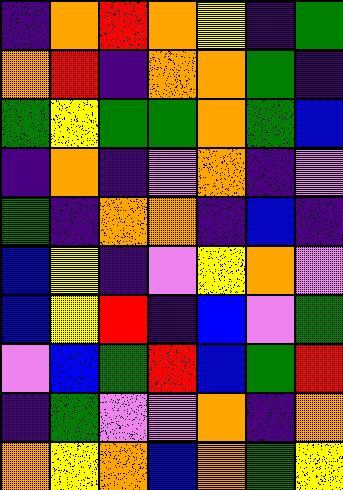[["indigo", "orange", "red", "orange", "yellow", "indigo", "green"], ["orange", "red", "indigo", "orange", "orange", "green", "indigo"], ["green", "yellow", "green", "green", "orange", "green", "blue"], ["indigo", "orange", "indigo", "violet", "orange", "indigo", "violet"], ["green", "indigo", "orange", "orange", "indigo", "blue", "indigo"], ["blue", "yellow", "indigo", "violet", "yellow", "orange", "violet"], ["blue", "yellow", "red", "indigo", "blue", "violet", "green"], ["violet", "blue", "green", "red", "blue", "green", "red"], ["indigo", "green", "violet", "violet", "orange", "indigo", "orange"], ["orange", "yellow", "orange", "blue", "orange", "green", "yellow"]]